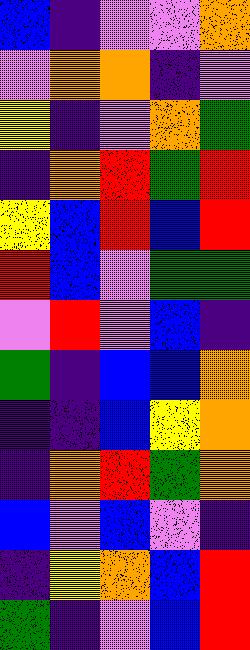[["blue", "indigo", "violet", "violet", "orange"], ["violet", "orange", "orange", "indigo", "violet"], ["yellow", "indigo", "violet", "orange", "green"], ["indigo", "orange", "red", "green", "red"], ["yellow", "blue", "red", "blue", "red"], ["red", "blue", "violet", "green", "green"], ["violet", "red", "violet", "blue", "indigo"], ["green", "indigo", "blue", "blue", "orange"], ["indigo", "indigo", "blue", "yellow", "orange"], ["indigo", "orange", "red", "green", "orange"], ["blue", "violet", "blue", "violet", "indigo"], ["indigo", "yellow", "orange", "blue", "red"], ["green", "indigo", "violet", "blue", "red"]]